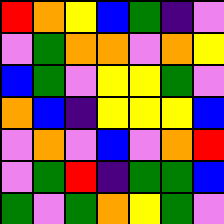[["red", "orange", "yellow", "blue", "green", "indigo", "violet"], ["violet", "green", "orange", "orange", "violet", "orange", "yellow"], ["blue", "green", "violet", "yellow", "yellow", "green", "violet"], ["orange", "blue", "indigo", "yellow", "yellow", "yellow", "blue"], ["violet", "orange", "violet", "blue", "violet", "orange", "red"], ["violet", "green", "red", "indigo", "green", "green", "blue"], ["green", "violet", "green", "orange", "yellow", "green", "violet"]]